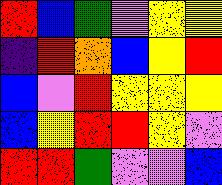[["red", "blue", "green", "violet", "yellow", "yellow"], ["indigo", "red", "orange", "blue", "yellow", "red"], ["blue", "violet", "red", "yellow", "yellow", "yellow"], ["blue", "yellow", "red", "red", "yellow", "violet"], ["red", "red", "green", "violet", "violet", "blue"]]